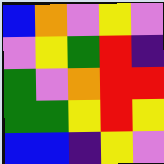[["blue", "orange", "violet", "yellow", "violet"], ["violet", "yellow", "green", "red", "indigo"], ["green", "violet", "orange", "red", "red"], ["green", "green", "yellow", "red", "yellow"], ["blue", "blue", "indigo", "yellow", "violet"]]